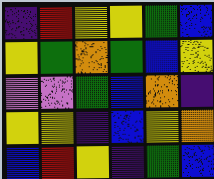[["indigo", "red", "yellow", "yellow", "green", "blue"], ["yellow", "green", "orange", "green", "blue", "yellow"], ["violet", "violet", "green", "blue", "orange", "indigo"], ["yellow", "yellow", "indigo", "blue", "yellow", "orange"], ["blue", "red", "yellow", "indigo", "green", "blue"]]